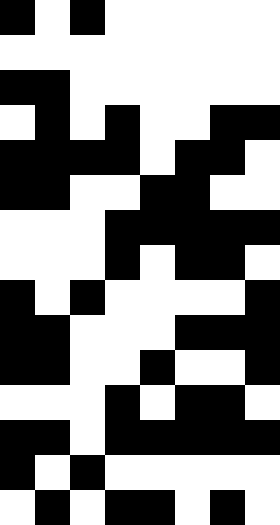[["black", "white", "black", "white", "white", "white", "white", "white"], ["white", "white", "white", "white", "white", "white", "white", "white"], ["black", "black", "white", "white", "white", "white", "white", "white"], ["white", "black", "white", "black", "white", "white", "black", "black"], ["black", "black", "black", "black", "white", "black", "black", "white"], ["black", "black", "white", "white", "black", "black", "white", "white"], ["white", "white", "white", "black", "black", "black", "black", "black"], ["white", "white", "white", "black", "white", "black", "black", "white"], ["black", "white", "black", "white", "white", "white", "white", "black"], ["black", "black", "white", "white", "white", "black", "black", "black"], ["black", "black", "white", "white", "black", "white", "white", "black"], ["white", "white", "white", "black", "white", "black", "black", "white"], ["black", "black", "white", "black", "black", "black", "black", "black"], ["black", "white", "black", "white", "white", "white", "white", "white"], ["white", "black", "white", "black", "black", "white", "black", "white"]]